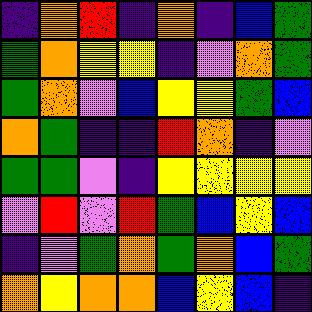[["indigo", "orange", "red", "indigo", "orange", "indigo", "blue", "green"], ["green", "orange", "yellow", "yellow", "indigo", "violet", "orange", "green"], ["green", "orange", "violet", "blue", "yellow", "yellow", "green", "blue"], ["orange", "green", "indigo", "indigo", "red", "orange", "indigo", "violet"], ["green", "green", "violet", "indigo", "yellow", "yellow", "yellow", "yellow"], ["violet", "red", "violet", "red", "green", "blue", "yellow", "blue"], ["indigo", "violet", "green", "orange", "green", "orange", "blue", "green"], ["orange", "yellow", "orange", "orange", "blue", "yellow", "blue", "indigo"]]